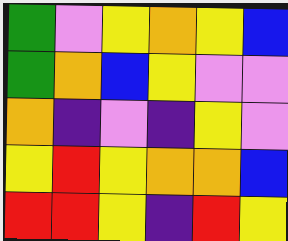[["green", "violet", "yellow", "orange", "yellow", "blue"], ["green", "orange", "blue", "yellow", "violet", "violet"], ["orange", "indigo", "violet", "indigo", "yellow", "violet"], ["yellow", "red", "yellow", "orange", "orange", "blue"], ["red", "red", "yellow", "indigo", "red", "yellow"]]